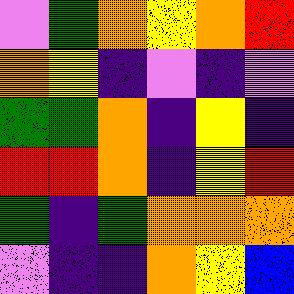[["violet", "green", "orange", "yellow", "orange", "red"], ["orange", "yellow", "indigo", "violet", "indigo", "violet"], ["green", "green", "orange", "indigo", "yellow", "indigo"], ["red", "red", "orange", "indigo", "yellow", "red"], ["green", "indigo", "green", "orange", "orange", "orange"], ["violet", "indigo", "indigo", "orange", "yellow", "blue"]]